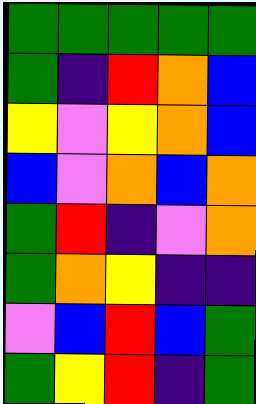[["green", "green", "green", "green", "green"], ["green", "indigo", "red", "orange", "blue"], ["yellow", "violet", "yellow", "orange", "blue"], ["blue", "violet", "orange", "blue", "orange"], ["green", "red", "indigo", "violet", "orange"], ["green", "orange", "yellow", "indigo", "indigo"], ["violet", "blue", "red", "blue", "green"], ["green", "yellow", "red", "indigo", "green"]]